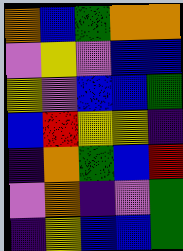[["orange", "blue", "green", "orange", "orange"], ["violet", "yellow", "violet", "blue", "blue"], ["yellow", "violet", "blue", "blue", "green"], ["blue", "red", "yellow", "yellow", "indigo"], ["indigo", "orange", "green", "blue", "red"], ["violet", "orange", "indigo", "violet", "green"], ["indigo", "yellow", "blue", "blue", "green"]]